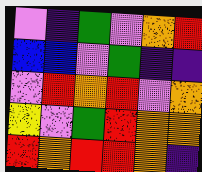[["violet", "indigo", "green", "violet", "orange", "red"], ["blue", "blue", "violet", "green", "indigo", "indigo"], ["violet", "red", "orange", "red", "violet", "orange"], ["yellow", "violet", "green", "red", "orange", "orange"], ["red", "orange", "red", "red", "orange", "indigo"]]